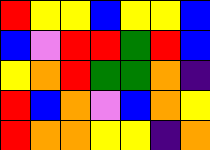[["red", "yellow", "yellow", "blue", "yellow", "yellow", "blue"], ["blue", "violet", "red", "red", "green", "red", "blue"], ["yellow", "orange", "red", "green", "green", "orange", "indigo"], ["red", "blue", "orange", "violet", "blue", "orange", "yellow"], ["red", "orange", "orange", "yellow", "yellow", "indigo", "orange"]]